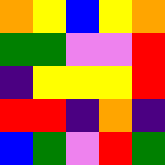[["orange", "yellow", "blue", "yellow", "orange"], ["green", "green", "violet", "violet", "red"], ["indigo", "yellow", "yellow", "yellow", "red"], ["red", "red", "indigo", "orange", "indigo"], ["blue", "green", "violet", "red", "green"]]